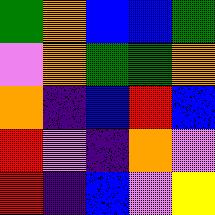[["green", "orange", "blue", "blue", "green"], ["violet", "orange", "green", "green", "orange"], ["orange", "indigo", "blue", "red", "blue"], ["red", "violet", "indigo", "orange", "violet"], ["red", "indigo", "blue", "violet", "yellow"]]